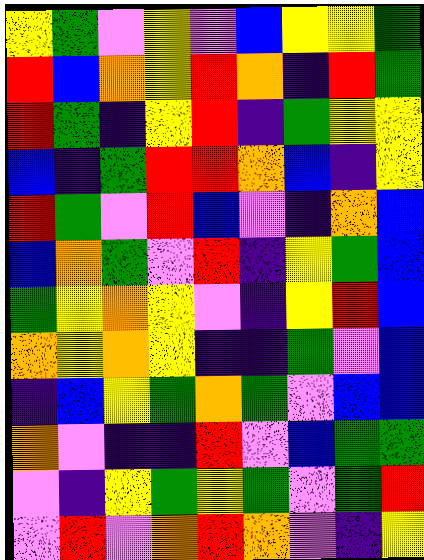[["yellow", "green", "violet", "yellow", "violet", "blue", "yellow", "yellow", "green"], ["red", "blue", "orange", "yellow", "red", "orange", "indigo", "red", "green"], ["red", "green", "indigo", "yellow", "red", "indigo", "green", "yellow", "yellow"], ["blue", "indigo", "green", "red", "red", "orange", "blue", "indigo", "yellow"], ["red", "green", "violet", "red", "blue", "violet", "indigo", "orange", "blue"], ["blue", "orange", "green", "violet", "red", "indigo", "yellow", "green", "blue"], ["green", "yellow", "orange", "yellow", "violet", "indigo", "yellow", "red", "blue"], ["orange", "yellow", "orange", "yellow", "indigo", "indigo", "green", "violet", "blue"], ["indigo", "blue", "yellow", "green", "orange", "green", "violet", "blue", "blue"], ["orange", "violet", "indigo", "indigo", "red", "violet", "blue", "green", "green"], ["violet", "indigo", "yellow", "green", "yellow", "green", "violet", "green", "red"], ["violet", "red", "violet", "orange", "red", "orange", "violet", "indigo", "yellow"]]